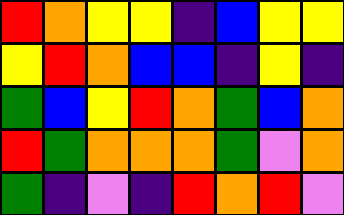[["red", "orange", "yellow", "yellow", "indigo", "blue", "yellow", "yellow"], ["yellow", "red", "orange", "blue", "blue", "indigo", "yellow", "indigo"], ["green", "blue", "yellow", "red", "orange", "green", "blue", "orange"], ["red", "green", "orange", "orange", "orange", "green", "violet", "orange"], ["green", "indigo", "violet", "indigo", "red", "orange", "red", "violet"]]